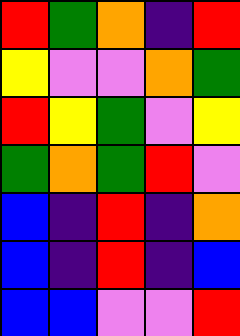[["red", "green", "orange", "indigo", "red"], ["yellow", "violet", "violet", "orange", "green"], ["red", "yellow", "green", "violet", "yellow"], ["green", "orange", "green", "red", "violet"], ["blue", "indigo", "red", "indigo", "orange"], ["blue", "indigo", "red", "indigo", "blue"], ["blue", "blue", "violet", "violet", "red"]]